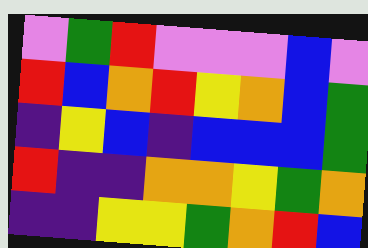[["violet", "green", "red", "violet", "violet", "violet", "blue", "violet"], ["red", "blue", "orange", "red", "yellow", "orange", "blue", "green"], ["indigo", "yellow", "blue", "indigo", "blue", "blue", "blue", "green"], ["red", "indigo", "indigo", "orange", "orange", "yellow", "green", "orange"], ["indigo", "indigo", "yellow", "yellow", "green", "orange", "red", "blue"]]